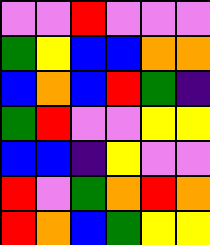[["violet", "violet", "red", "violet", "violet", "violet"], ["green", "yellow", "blue", "blue", "orange", "orange"], ["blue", "orange", "blue", "red", "green", "indigo"], ["green", "red", "violet", "violet", "yellow", "yellow"], ["blue", "blue", "indigo", "yellow", "violet", "violet"], ["red", "violet", "green", "orange", "red", "orange"], ["red", "orange", "blue", "green", "yellow", "yellow"]]